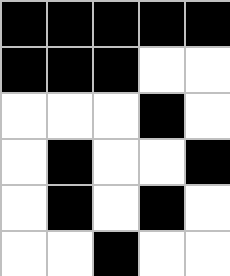[["black", "black", "black", "black", "black"], ["black", "black", "black", "white", "white"], ["white", "white", "white", "black", "white"], ["white", "black", "white", "white", "black"], ["white", "black", "white", "black", "white"], ["white", "white", "black", "white", "white"]]